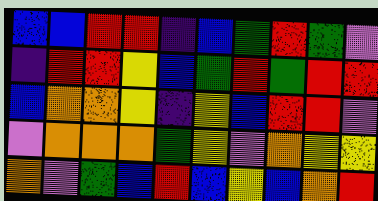[["blue", "blue", "red", "red", "indigo", "blue", "green", "red", "green", "violet"], ["indigo", "red", "red", "yellow", "blue", "green", "red", "green", "red", "red"], ["blue", "orange", "orange", "yellow", "indigo", "yellow", "blue", "red", "red", "violet"], ["violet", "orange", "orange", "orange", "green", "yellow", "violet", "orange", "yellow", "yellow"], ["orange", "violet", "green", "blue", "red", "blue", "yellow", "blue", "orange", "red"]]